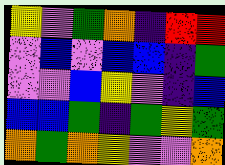[["yellow", "violet", "green", "orange", "indigo", "red", "red"], ["violet", "blue", "violet", "blue", "blue", "indigo", "green"], ["violet", "violet", "blue", "yellow", "violet", "indigo", "blue"], ["blue", "blue", "green", "indigo", "green", "yellow", "green"], ["orange", "green", "orange", "yellow", "violet", "violet", "orange"]]